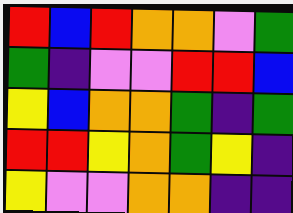[["red", "blue", "red", "orange", "orange", "violet", "green"], ["green", "indigo", "violet", "violet", "red", "red", "blue"], ["yellow", "blue", "orange", "orange", "green", "indigo", "green"], ["red", "red", "yellow", "orange", "green", "yellow", "indigo"], ["yellow", "violet", "violet", "orange", "orange", "indigo", "indigo"]]